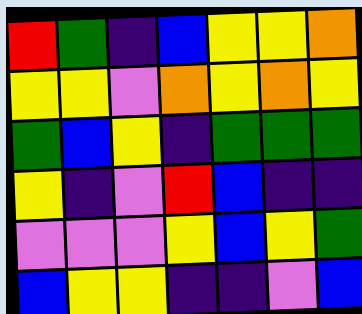[["red", "green", "indigo", "blue", "yellow", "yellow", "orange"], ["yellow", "yellow", "violet", "orange", "yellow", "orange", "yellow"], ["green", "blue", "yellow", "indigo", "green", "green", "green"], ["yellow", "indigo", "violet", "red", "blue", "indigo", "indigo"], ["violet", "violet", "violet", "yellow", "blue", "yellow", "green"], ["blue", "yellow", "yellow", "indigo", "indigo", "violet", "blue"]]